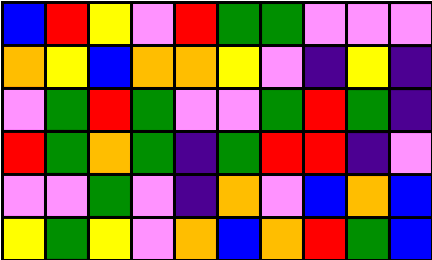[["blue", "red", "yellow", "violet", "red", "green", "green", "violet", "violet", "violet"], ["orange", "yellow", "blue", "orange", "orange", "yellow", "violet", "indigo", "yellow", "indigo"], ["violet", "green", "red", "green", "violet", "violet", "green", "red", "green", "indigo"], ["red", "green", "orange", "green", "indigo", "green", "red", "red", "indigo", "violet"], ["violet", "violet", "green", "violet", "indigo", "orange", "violet", "blue", "orange", "blue"], ["yellow", "green", "yellow", "violet", "orange", "blue", "orange", "red", "green", "blue"]]